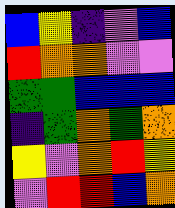[["blue", "yellow", "indigo", "violet", "blue"], ["red", "orange", "orange", "violet", "violet"], ["green", "green", "blue", "blue", "blue"], ["indigo", "green", "orange", "green", "orange"], ["yellow", "violet", "orange", "red", "yellow"], ["violet", "red", "red", "blue", "orange"]]